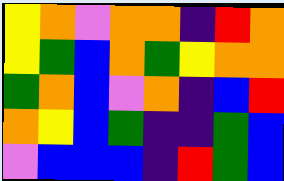[["yellow", "orange", "violet", "orange", "orange", "indigo", "red", "orange"], ["yellow", "green", "blue", "orange", "green", "yellow", "orange", "orange"], ["green", "orange", "blue", "violet", "orange", "indigo", "blue", "red"], ["orange", "yellow", "blue", "green", "indigo", "indigo", "green", "blue"], ["violet", "blue", "blue", "blue", "indigo", "red", "green", "blue"]]